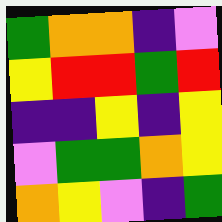[["green", "orange", "orange", "indigo", "violet"], ["yellow", "red", "red", "green", "red"], ["indigo", "indigo", "yellow", "indigo", "yellow"], ["violet", "green", "green", "orange", "yellow"], ["orange", "yellow", "violet", "indigo", "green"]]